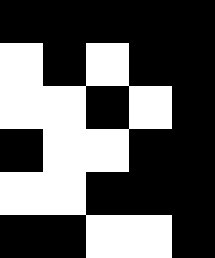[["black", "black", "black", "black", "black"], ["white", "black", "white", "black", "black"], ["white", "white", "black", "white", "black"], ["black", "white", "white", "black", "black"], ["white", "white", "black", "black", "black"], ["black", "black", "white", "white", "black"]]